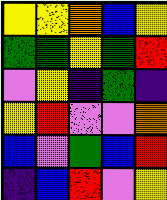[["yellow", "yellow", "orange", "blue", "yellow"], ["green", "green", "yellow", "green", "red"], ["violet", "yellow", "indigo", "green", "indigo"], ["yellow", "red", "violet", "violet", "orange"], ["blue", "violet", "green", "blue", "red"], ["indigo", "blue", "red", "violet", "yellow"]]